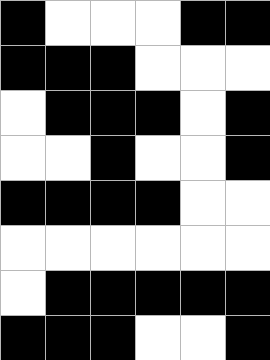[["black", "white", "white", "white", "black", "black"], ["black", "black", "black", "white", "white", "white"], ["white", "black", "black", "black", "white", "black"], ["white", "white", "black", "white", "white", "black"], ["black", "black", "black", "black", "white", "white"], ["white", "white", "white", "white", "white", "white"], ["white", "black", "black", "black", "black", "black"], ["black", "black", "black", "white", "white", "black"]]